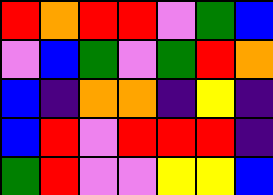[["red", "orange", "red", "red", "violet", "green", "blue"], ["violet", "blue", "green", "violet", "green", "red", "orange"], ["blue", "indigo", "orange", "orange", "indigo", "yellow", "indigo"], ["blue", "red", "violet", "red", "red", "red", "indigo"], ["green", "red", "violet", "violet", "yellow", "yellow", "blue"]]